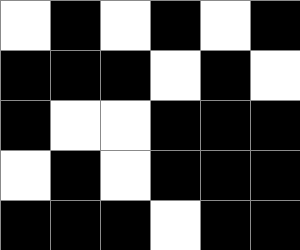[["white", "black", "white", "black", "white", "black"], ["black", "black", "black", "white", "black", "white"], ["black", "white", "white", "black", "black", "black"], ["white", "black", "white", "black", "black", "black"], ["black", "black", "black", "white", "black", "black"]]